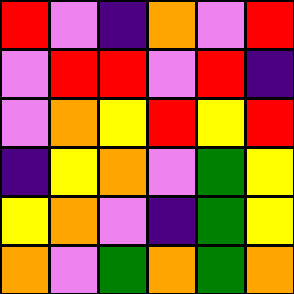[["red", "violet", "indigo", "orange", "violet", "red"], ["violet", "red", "red", "violet", "red", "indigo"], ["violet", "orange", "yellow", "red", "yellow", "red"], ["indigo", "yellow", "orange", "violet", "green", "yellow"], ["yellow", "orange", "violet", "indigo", "green", "yellow"], ["orange", "violet", "green", "orange", "green", "orange"]]